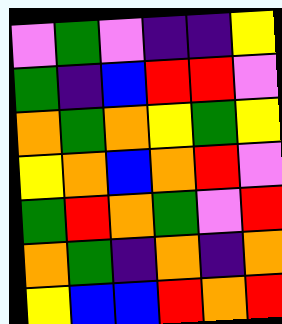[["violet", "green", "violet", "indigo", "indigo", "yellow"], ["green", "indigo", "blue", "red", "red", "violet"], ["orange", "green", "orange", "yellow", "green", "yellow"], ["yellow", "orange", "blue", "orange", "red", "violet"], ["green", "red", "orange", "green", "violet", "red"], ["orange", "green", "indigo", "orange", "indigo", "orange"], ["yellow", "blue", "blue", "red", "orange", "red"]]